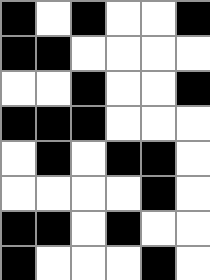[["black", "white", "black", "white", "white", "black"], ["black", "black", "white", "white", "white", "white"], ["white", "white", "black", "white", "white", "black"], ["black", "black", "black", "white", "white", "white"], ["white", "black", "white", "black", "black", "white"], ["white", "white", "white", "white", "black", "white"], ["black", "black", "white", "black", "white", "white"], ["black", "white", "white", "white", "black", "white"]]